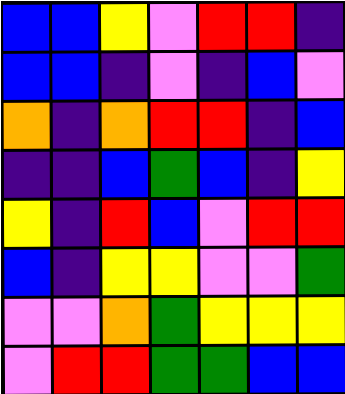[["blue", "blue", "yellow", "violet", "red", "red", "indigo"], ["blue", "blue", "indigo", "violet", "indigo", "blue", "violet"], ["orange", "indigo", "orange", "red", "red", "indigo", "blue"], ["indigo", "indigo", "blue", "green", "blue", "indigo", "yellow"], ["yellow", "indigo", "red", "blue", "violet", "red", "red"], ["blue", "indigo", "yellow", "yellow", "violet", "violet", "green"], ["violet", "violet", "orange", "green", "yellow", "yellow", "yellow"], ["violet", "red", "red", "green", "green", "blue", "blue"]]